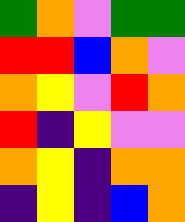[["green", "orange", "violet", "green", "green"], ["red", "red", "blue", "orange", "violet"], ["orange", "yellow", "violet", "red", "orange"], ["red", "indigo", "yellow", "violet", "violet"], ["orange", "yellow", "indigo", "orange", "orange"], ["indigo", "yellow", "indigo", "blue", "orange"]]